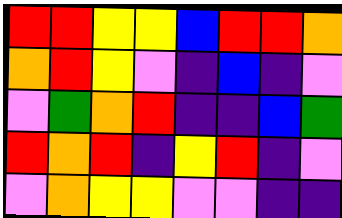[["red", "red", "yellow", "yellow", "blue", "red", "red", "orange"], ["orange", "red", "yellow", "violet", "indigo", "blue", "indigo", "violet"], ["violet", "green", "orange", "red", "indigo", "indigo", "blue", "green"], ["red", "orange", "red", "indigo", "yellow", "red", "indigo", "violet"], ["violet", "orange", "yellow", "yellow", "violet", "violet", "indigo", "indigo"]]